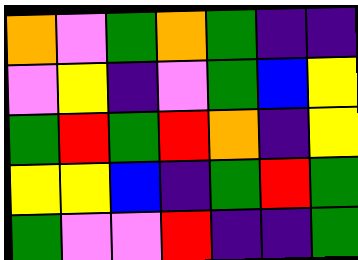[["orange", "violet", "green", "orange", "green", "indigo", "indigo"], ["violet", "yellow", "indigo", "violet", "green", "blue", "yellow"], ["green", "red", "green", "red", "orange", "indigo", "yellow"], ["yellow", "yellow", "blue", "indigo", "green", "red", "green"], ["green", "violet", "violet", "red", "indigo", "indigo", "green"]]